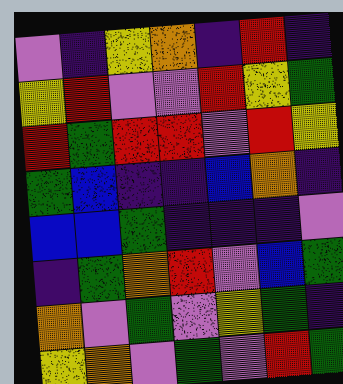[["violet", "indigo", "yellow", "orange", "indigo", "red", "indigo"], ["yellow", "red", "violet", "violet", "red", "yellow", "green"], ["red", "green", "red", "red", "violet", "red", "yellow"], ["green", "blue", "indigo", "indigo", "blue", "orange", "indigo"], ["blue", "blue", "green", "indigo", "indigo", "indigo", "violet"], ["indigo", "green", "orange", "red", "violet", "blue", "green"], ["orange", "violet", "green", "violet", "yellow", "green", "indigo"], ["yellow", "orange", "violet", "green", "violet", "red", "green"]]